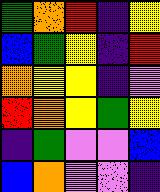[["green", "orange", "red", "indigo", "yellow"], ["blue", "green", "yellow", "indigo", "red"], ["orange", "yellow", "yellow", "indigo", "violet"], ["red", "orange", "yellow", "green", "yellow"], ["indigo", "green", "violet", "violet", "blue"], ["blue", "orange", "violet", "violet", "indigo"]]